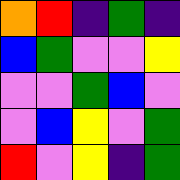[["orange", "red", "indigo", "green", "indigo"], ["blue", "green", "violet", "violet", "yellow"], ["violet", "violet", "green", "blue", "violet"], ["violet", "blue", "yellow", "violet", "green"], ["red", "violet", "yellow", "indigo", "green"]]